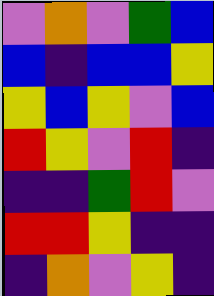[["violet", "orange", "violet", "green", "blue"], ["blue", "indigo", "blue", "blue", "yellow"], ["yellow", "blue", "yellow", "violet", "blue"], ["red", "yellow", "violet", "red", "indigo"], ["indigo", "indigo", "green", "red", "violet"], ["red", "red", "yellow", "indigo", "indigo"], ["indigo", "orange", "violet", "yellow", "indigo"]]